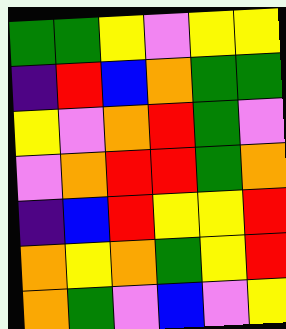[["green", "green", "yellow", "violet", "yellow", "yellow"], ["indigo", "red", "blue", "orange", "green", "green"], ["yellow", "violet", "orange", "red", "green", "violet"], ["violet", "orange", "red", "red", "green", "orange"], ["indigo", "blue", "red", "yellow", "yellow", "red"], ["orange", "yellow", "orange", "green", "yellow", "red"], ["orange", "green", "violet", "blue", "violet", "yellow"]]